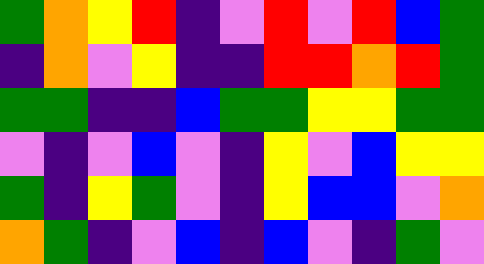[["green", "orange", "yellow", "red", "indigo", "violet", "red", "violet", "red", "blue", "green"], ["indigo", "orange", "violet", "yellow", "indigo", "indigo", "red", "red", "orange", "red", "green"], ["green", "green", "indigo", "indigo", "blue", "green", "green", "yellow", "yellow", "green", "green"], ["violet", "indigo", "violet", "blue", "violet", "indigo", "yellow", "violet", "blue", "yellow", "yellow"], ["green", "indigo", "yellow", "green", "violet", "indigo", "yellow", "blue", "blue", "violet", "orange"], ["orange", "green", "indigo", "violet", "blue", "indigo", "blue", "violet", "indigo", "green", "violet"]]